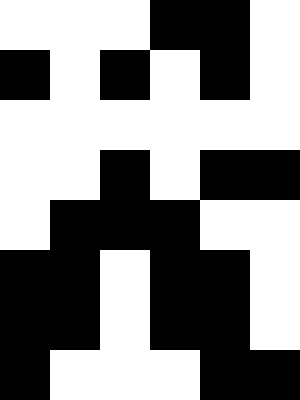[["white", "white", "white", "black", "black", "white"], ["black", "white", "black", "white", "black", "white"], ["white", "white", "white", "white", "white", "white"], ["white", "white", "black", "white", "black", "black"], ["white", "black", "black", "black", "white", "white"], ["black", "black", "white", "black", "black", "white"], ["black", "black", "white", "black", "black", "white"], ["black", "white", "white", "white", "black", "black"]]